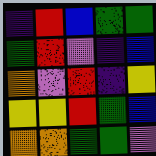[["indigo", "red", "blue", "green", "green"], ["green", "red", "violet", "indigo", "blue"], ["orange", "violet", "red", "indigo", "yellow"], ["yellow", "yellow", "red", "green", "blue"], ["orange", "orange", "green", "green", "violet"]]